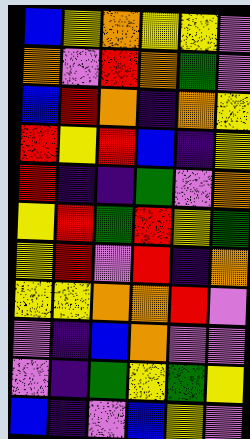[["blue", "yellow", "orange", "yellow", "yellow", "violet"], ["orange", "violet", "red", "orange", "green", "violet"], ["blue", "red", "orange", "indigo", "orange", "yellow"], ["red", "yellow", "red", "blue", "indigo", "yellow"], ["red", "indigo", "indigo", "green", "violet", "orange"], ["yellow", "red", "green", "red", "yellow", "green"], ["yellow", "red", "violet", "red", "indigo", "orange"], ["yellow", "yellow", "orange", "orange", "red", "violet"], ["violet", "indigo", "blue", "orange", "violet", "violet"], ["violet", "indigo", "green", "yellow", "green", "yellow"], ["blue", "indigo", "violet", "blue", "yellow", "violet"]]